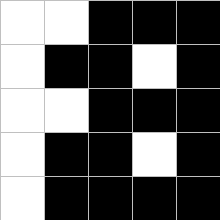[["white", "white", "black", "black", "black"], ["white", "black", "black", "white", "black"], ["white", "white", "black", "black", "black"], ["white", "black", "black", "white", "black"], ["white", "black", "black", "black", "black"]]